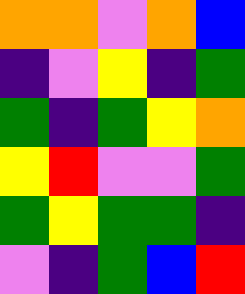[["orange", "orange", "violet", "orange", "blue"], ["indigo", "violet", "yellow", "indigo", "green"], ["green", "indigo", "green", "yellow", "orange"], ["yellow", "red", "violet", "violet", "green"], ["green", "yellow", "green", "green", "indigo"], ["violet", "indigo", "green", "blue", "red"]]